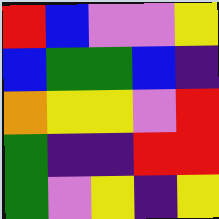[["red", "blue", "violet", "violet", "yellow"], ["blue", "green", "green", "blue", "indigo"], ["orange", "yellow", "yellow", "violet", "red"], ["green", "indigo", "indigo", "red", "red"], ["green", "violet", "yellow", "indigo", "yellow"]]